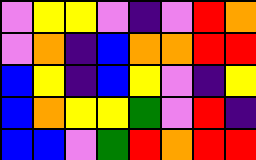[["violet", "yellow", "yellow", "violet", "indigo", "violet", "red", "orange"], ["violet", "orange", "indigo", "blue", "orange", "orange", "red", "red"], ["blue", "yellow", "indigo", "blue", "yellow", "violet", "indigo", "yellow"], ["blue", "orange", "yellow", "yellow", "green", "violet", "red", "indigo"], ["blue", "blue", "violet", "green", "red", "orange", "red", "red"]]